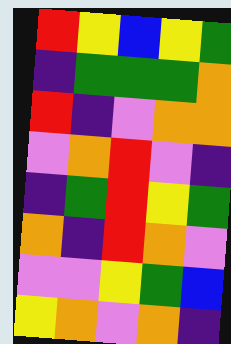[["red", "yellow", "blue", "yellow", "green"], ["indigo", "green", "green", "green", "orange"], ["red", "indigo", "violet", "orange", "orange"], ["violet", "orange", "red", "violet", "indigo"], ["indigo", "green", "red", "yellow", "green"], ["orange", "indigo", "red", "orange", "violet"], ["violet", "violet", "yellow", "green", "blue"], ["yellow", "orange", "violet", "orange", "indigo"]]